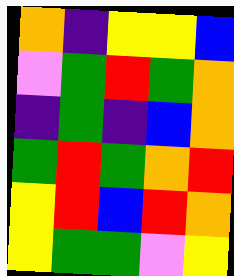[["orange", "indigo", "yellow", "yellow", "blue"], ["violet", "green", "red", "green", "orange"], ["indigo", "green", "indigo", "blue", "orange"], ["green", "red", "green", "orange", "red"], ["yellow", "red", "blue", "red", "orange"], ["yellow", "green", "green", "violet", "yellow"]]